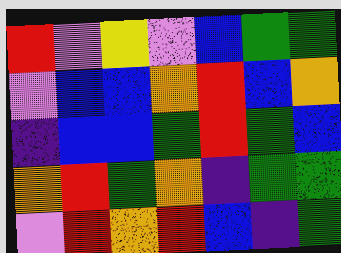[["red", "violet", "yellow", "violet", "blue", "green", "green"], ["violet", "blue", "blue", "orange", "red", "blue", "orange"], ["indigo", "blue", "blue", "green", "red", "green", "blue"], ["orange", "red", "green", "orange", "indigo", "green", "green"], ["violet", "red", "orange", "red", "blue", "indigo", "green"]]